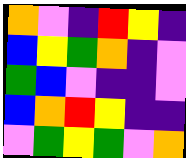[["orange", "violet", "indigo", "red", "yellow", "indigo"], ["blue", "yellow", "green", "orange", "indigo", "violet"], ["green", "blue", "violet", "indigo", "indigo", "violet"], ["blue", "orange", "red", "yellow", "indigo", "indigo"], ["violet", "green", "yellow", "green", "violet", "orange"]]